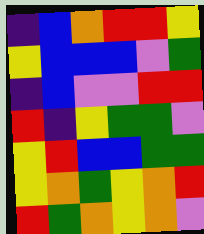[["indigo", "blue", "orange", "red", "red", "yellow"], ["yellow", "blue", "blue", "blue", "violet", "green"], ["indigo", "blue", "violet", "violet", "red", "red"], ["red", "indigo", "yellow", "green", "green", "violet"], ["yellow", "red", "blue", "blue", "green", "green"], ["yellow", "orange", "green", "yellow", "orange", "red"], ["red", "green", "orange", "yellow", "orange", "violet"]]